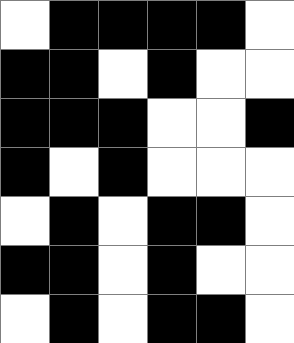[["white", "black", "black", "black", "black", "white"], ["black", "black", "white", "black", "white", "white"], ["black", "black", "black", "white", "white", "black"], ["black", "white", "black", "white", "white", "white"], ["white", "black", "white", "black", "black", "white"], ["black", "black", "white", "black", "white", "white"], ["white", "black", "white", "black", "black", "white"]]